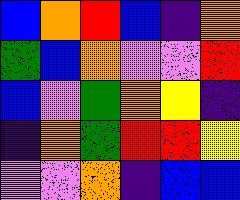[["blue", "orange", "red", "blue", "indigo", "orange"], ["green", "blue", "orange", "violet", "violet", "red"], ["blue", "violet", "green", "orange", "yellow", "indigo"], ["indigo", "orange", "green", "red", "red", "yellow"], ["violet", "violet", "orange", "indigo", "blue", "blue"]]